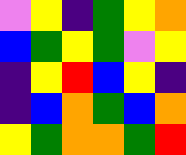[["violet", "yellow", "indigo", "green", "yellow", "orange"], ["blue", "green", "yellow", "green", "violet", "yellow"], ["indigo", "yellow", "red", "blue", "yellow", "indigo"], ["indigo", "blue", "orange", "green", "blue", "orange"], ["yellow", "green", "orange", "orange", "green", "red"]]